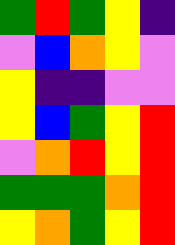[["green", "red", "green", "yellow", "indigo"], ["violet", "blue", "orange", "yellow", "violet"], ["yellow", "indigo", "indigo", "violet", "violet"], ["yellow", "blue", "green", "yellow", "red"], ["violet", "orange", "red", "yellow", "red"], ["green", "green", "green", "orange", "red"], ["yellow", "orange", "green", "yellow", "red"]]